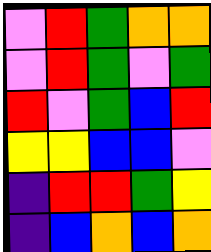[["violet", "red", "green", "orange", "orange"], ["violet", "red", "green", "violet", "green"], ["red", "violet", "green", "blue", "red"], ["yellow", "yellow", "blue", "blue", "violet"], ["indigo", "red", "red", "green", "yellow"], ["indigo", "blue", "orange", "blue", "orange"]]